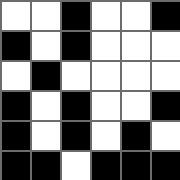[["white", "white", "black", "white", "white", "black"], ["black", "white", "black", "white", "white", "white"], ["white", "black", "white", "white", "white", "white"], ["black", "white", "black", "white", "white", "black"], ["black", "white", "black", "white", "black", "white"], ["black", "black", "white", "black", "black", "black"]]